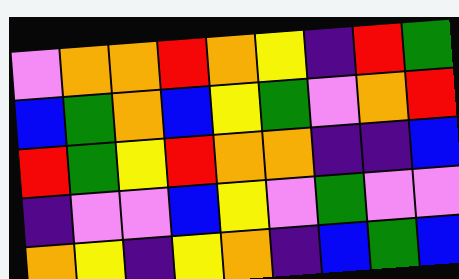[["violet", "orange", "orange", "red", "orange", "yellow", "indigo", "red", "green"], ["blue", "green", "orange", "blue", "yellow", "green", "violet", "orange", "red"], ["red", "green", "yellow", "red", "orange", "orange", "indigo", "indigo", "blue"], ["indigo", "violet", "violet", "blue", "yellow", "violet", "green", "violet", "violet"], ["orange", "yellow", "indigo", "yellow", "orange", "indigo", "blue", "green", "blue"]]